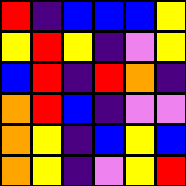[["red", "indigo", "blue", "blue", "blue", "yellow"], ["yellow", "red", "yellow", "indigo", "violet", "yellow"], ["blue", "red", "indigo", "red", "orange", "indigo"], ["orange", "red", "blue", "indigo", "violet", "violet"], ["orange", "yellow", "indigo", "blue", "yellow", "blue"], ["orange", "yellow", "indigo", "violet", "yellow", "red"]]